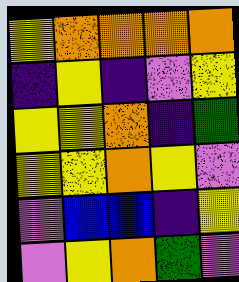[["yellow", "orange", "orange", "orange", "orange"], ["indigo", "yellow", "indigo", "violet", "yellow"], ["yellow", "yellow", "orange", "indigo", "green"], ["yellow", "yellow", "orange", "yellow", "violet"], ["violet", "blue", "blue", "indigo", "yellow"], ["violet", "yellow", "orange", "green", "violet"]]